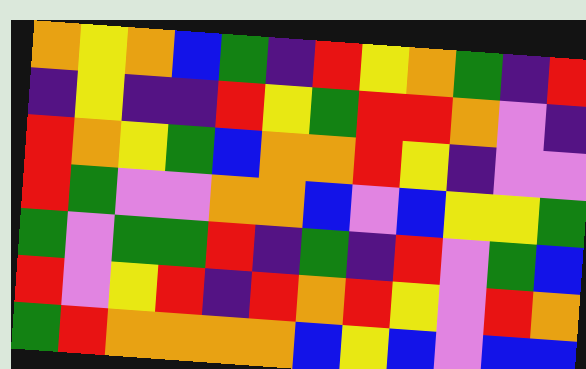[["orange", "yellow", "orange", "blue", "green", "indigo", "red", "yellow", "orange", "green", "indigo", "red"], ["indigo", "yellow", "indigo", "indigo", "red", "yellow", "green", "red", "red", "orange", "violet", "indigo"], ["red", "orange", "yellow", "green", "blue", "orange", "orange", "red", "yellow", "indigo", "violet", "violet"], ["red", "green", "violet", "violet", "orange", "orange", "blue", "violet", "blue", "yellow", "yellow", "green"], ["green", "violet", "green", "green", "red", "indigo", "green", "indigo", "red", "violet", "green", "blue"], ["red", "violet", "yellow", "red", "indigo", "red", "orange", "red", "yellow", "violet", "red", "orange"], ["green", "red", "orange", "orange", "orange", "orange", "blue", "yellow", "blue", "violet", "blue", "blue"]]